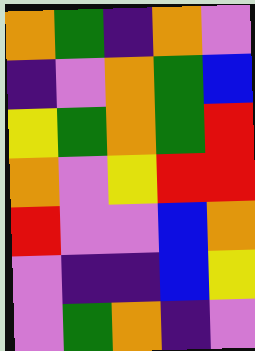[["orange", "green", "indigo", "orange", "violet"], ["indigo", "violet", "orange", "green", "blue"], ["yellow", "green", "orange", "green", "red"], ["orange", "violet", "yellow", "red", "red"], ["red", "violet", "violet", "blue", "orange"], ["violet", "indigo", "indigo", "blue", "yellow"], ["violet", "green", "orange", "indigo", "violet"]]